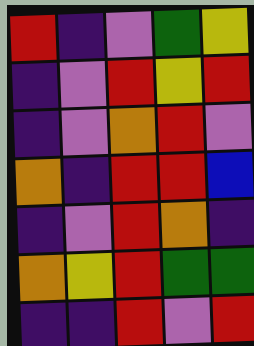[["red", "indigo", "violet", "green", "yellow"], ["indigo", "violet", "red", "yellow", "red"], ["indigo", "violet", "orange", "red", "violet"], ["orange", "indigo", "red", "red", "blue"], ["indigo", "violet", "red", "orange", "indigo"], ["orange", "yellow", "red", "green", "green"], ["indigo", "indigo", "red", "violet", "red"]]